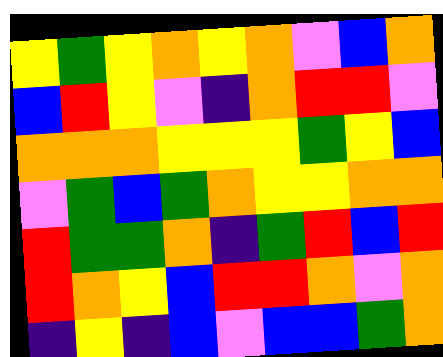[["yellow", "green", "yellow", "orange", "yellow", "orange", "violet", "blue", "orange"], ["blue", "red", "yellow", "violet", "indigo", "orange", "red", "red", "violet"], ["orange", "orange", "orange", "yellow", "yellow", "yellow", "green", "yellow", "blue"], ["violet", "green", "blue", "green", "orange", "yellow", "yellow", "orange", "orange"], ["red", "green", "green", "orange", "indigo", "green", "red", "blue", "red"], ["red", "orange", "yellow", "blue", "red", "red", "orange", "violet", "orange"], ["indigo", "yellow", "indigo", "blue", "violet", "blue", "blue", "green", "orange"]]